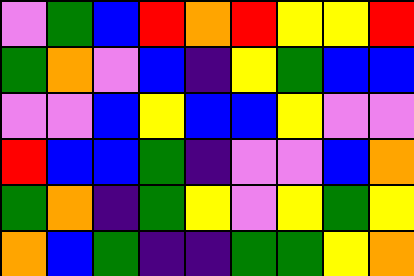[["violet", "green", "blue", "red", "orange", "red", "yellow", "yellow", "red"], ["green", "orange", "violet", "blue", "indigo", "yellow", "green", "blue", "blue"], ["violet", "violet", "blue", "yellow", "blue", "blue", "yellow", "violet", "violet"], ["red", "blue", "blue", "green", "indigo", "violet", "violet", "blue", "orange"], ["green", "orange", "indigo", "green", "yellow", "violet", "yellow", "green", "yellow"], ["orange", "blue", "green", "indigo", "indigo", "green", "green", "yellow", "orange"]]